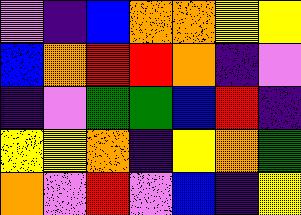[["violet", "indigo", "blue", "orange", "orange", "yellow", "yellow"], ["blue", "orange", "red", "red", "orange", "indigo", "violet"], ["indigo", "violet", "green", "green", "blue", "red", "indigo"], ["yellow", "yellow", "orange", "indigo", "yellow", "orange", "green"], ["orange", "violet", "red", "violet", "blue", "indigo", "yellow"]]